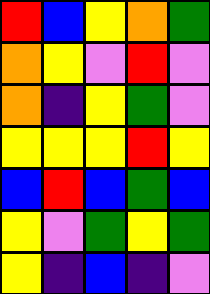[["red", "blue", "yellow", "orange", "green"], ["orange", "yellow", "violet", "red", "violet"], ["orange", "indigo", "yellow", "green", "violet"], ["yellow", "yellow", "yellow", "red", "yellow"], ["blue", "red", "blue", "green", "blue"], ["yellow", "violet", "green", "yellow", "green"], ["yellow", "indigo", "blue", "indigo", "violet"]]